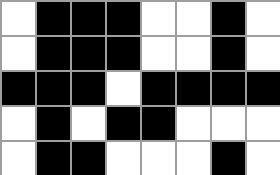[["white", "black", "black", "black", "white", "white", "black", "white"], ["white", "black", "black", "black", "white", "white", "black", "white"], ["black", "black", "black", "white", "black", "black", "black", "black"], ["white", "black", "white", "black", "black", "white", "white", "white"], ["white", "black", "black", "white", "white", "white", "black", "white"]]